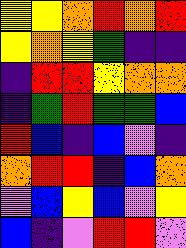[["yellow", "yellow", "orange", "red", "orange", "red"], ["yellow", "orange", "yellow", "green", "indigo", "indigo"], ["indigo", "red", "red", "yellow", "orange", "orange"], ["indigo", "green", "red", "green", "green", "blue"], ["red", "blue", "indigo", "blue", "violet", "indigo"], ["orange", "red", "red", "indigo", "blue", "orange"], ["violet", "blue", "yellow", "blue", "violet", "yellow"], ["blue", "indigo", "violet", "red", "red", "violet"]]